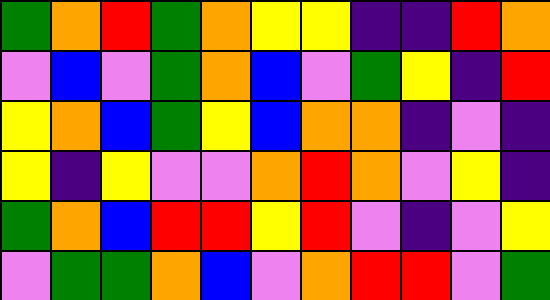[["green", "orange", "red", "green", "orange", "yellow", "yellow", "indigo", "indigo", "red", "orange"], ["violet", "blue", "violet", "green", "orange", "blue", "violet", "green", "yellow", "indigo", "red"], ["yellow", "orange", "blue", "green", "yellow", "blue", "orange", "orange", "indigo", "violet", "indigo"], ["yellow", "indigo", "yellow", "violet", "violet", "orange", "red", "orange", "violet", "yellow", "indigo"], ["green", "orange", "blue", "red", "red", "yellow", "red", "violet", "indigo", "violet", "yellow"], ["violet", "green", "green", "orange", "blue", "violet", "orange", "red", "red", "violet", "green"]]